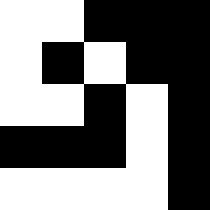[["white", "white", "black", "black", "black"], ["white", "black", "white", "black", "black"], ["white", "white", "black", "white", "black"], ["black", "black", "black", "white", "black"], ["white", "white", "white", "white", "black"]]